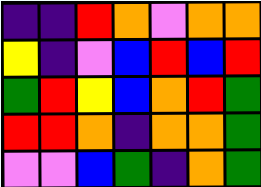[["indigo", "indigo", "red", "orange", "violet", "orange", "orange"], ["yellow", "indigo", "violet", "blue", "red", "blue", "red"], ["green", "red", "yellow", "blue", "orange", "red", "green"], ["red", "red", "orange", "indigo", "orange", "orange", "green"], ["violet", "violet", "blue", "green", "indigo", "orange", "green"]]